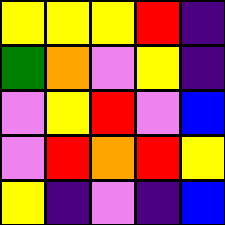[["yellow", "yellow", "yellow", "red", "indigo"], ["green", "orange", "violet", "yellow", "indigo"], ["violet", "yellow", "red", "violet", "blue"], ["violet", "red", "orange", "red", "yellow"], ["yellow", "indigo", "violet", "indigo", "blue"]]